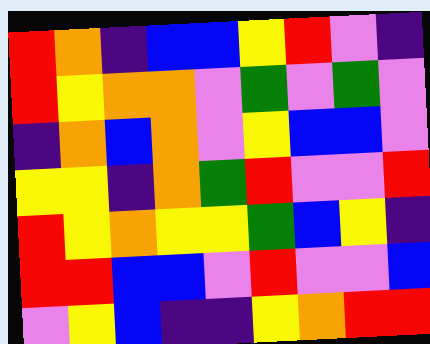[["red", "orange", "indigo", "blue", "blue", "yellow", "red", "violet", "indigo"], ["red", "yellow", "orange", "orange", "violet", "green", "violet", "green", "violet"], ["indigo", "orange", "blue", "orange", "violet", "yellow", "blue", "blue", "violet"], ["yellow", "yellow", "indigo", "orange", "green", "red", "violet", "violet", "red"], ["red", "yellow", "orange", "yellow", "yellow", "green", "blue", "yellow", "indigo"], ["red", "red", "blue", "blue", "violet", "red", "violet", "violet", "blue"], ["violet", "yellow", "blue", "indigo", "indigo", "yellow", "orange", "red", "red"]]